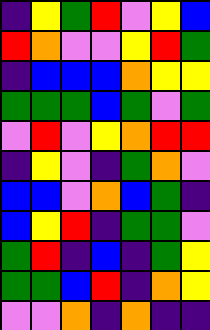[["indigo", "yellow", "green", "red", "violet", "yellow", "blue"], ["red", "orange", "violet", "violet", "yellow", "red", "green"], ["indigo", "blue", "blue", "blue", "orange", "yellow", "yellow"], ["green", "green", "green", "blue", "green", "violet", "green"], ["violet", "red", "violet", "yellow", "orange", "red", "red"], ["indigo", "yellow", "violet", "indigo", "green", "orange", "violet"], ["blue", "blue", "violet", "orange", "blue", "green", "indigo"], ["blue", "yellow", "red", "indigo", "green", "green", "violet"], ["green", "red", "indigo", "blue", "indigo", "green", "yellow"], ["green", "green", "blue", "red", "indigo", "orange", "yellow"], ["violet", "violet", "orange", "indigo", "orange", "indigo", "indigo"]]